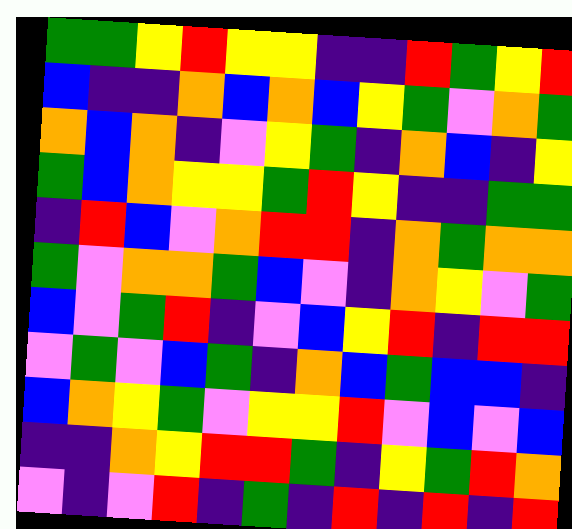[["green", "green", "yellow", "red", "yellow", "yellow", "indigo", "indigo", "red", "green", "yellow", "red"], ["blue", "indigo", "indigo", "orange", "blue", "orange", "blue", "yellow", "green", "violet", "orange", "green"], ["orange", "blue", "orange", "indigo", "violet", "yellow", "green", "indigo", "orange", "blue", "indigo", "yellow"], ["green", "blue", "orange", "yellow", "yellow", "green", "red", "yellow", "indigo", "indigo", "green", "green"], ["indigo", "red", "blue", "violet", "orange", "red", "red", "indigo", "orange", "green", "orange", "orange"], ["green", "violet", "orange", "orange", "green", "blue", "violet", "indigo", "orange", "yellow", "violet", "green"], ["blue", "violet", "green", "red", "indigo", "violet", "blue", "yellow", "red", "indigo", "red", "red"], ["violet", "green", "violet", "blue", "green", "indigo", "orange", "blue", "green", "blue", "blue", "indigo"], ["blue", "orange", "yellow", "green", "violet", "yellow", "yellow", "red", "violet", "blue", "violet", "blue"], ["indigo", "indigo", "orange", "yellow", "red", "red", "green", "indigo", "yellow", "green", "red", "orange"], ["violet", "indigo", "violet", "red", "indigo", "green", "indigo", "red", "indigo", "red", "indigo", "red"]]